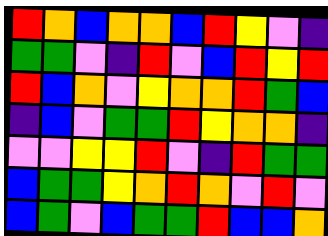[["red", "orange", "blue", "orange", "orange", "blue", "red", "yellow", "violet", "indigo"], ["green", "green", "violet", "indigo", "red", "violet", "blue", "red", "yellow", "red"], ["red", "blue", "orange", "violet", "yellow", "orange", "orange", "red", "green", "blue"], ["indigo", "blue", "violet", "green", "green", "red", "yellow", "orange", "orange", "indigo"], ["violet", "violet", "yellow", "yellow", "red", "violet", "indigo", "red", "green", "green"], ["blue", "green", "green", "yellow", "orange", "red", "orange", "violet", "red", "violet"], ["blue", "green", "violet", "blue", "green", "green", "red", "blue", "blue", "orange"]]